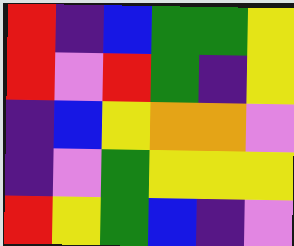[["red", "indigo", "blue", "green", "green", "yellow"], ["red", "violet", "red", "green", "indigo", "yellow"], ["indigo", "blue", "yellow", "orange", "orange", "violet"], ["indigo", "violet", "green", "yellow", "yellow", "yellow"], ["red", "yellow", "green", "blue", "indigo", "violet"]]